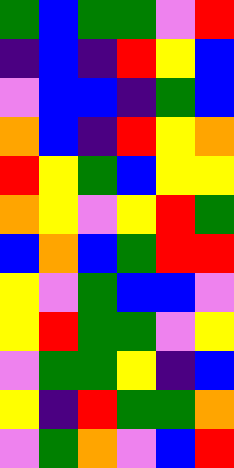[["green", "blue", "green", "green", "violet", "red"], ["indigo", "blue", "indigo", "red", "yellow", "blue"], ["violet", "blue", "blue", "indigo", "green", "blue"], ["orange", "blue", "indigo", "red", "yellow", "orange"], ["red", "yellow", "green", "blue", "yellow", "yellow"], ["orange", "yellow", "violet", "yellow", "red", "green"], ["blue", "orange", "blue", "green", "red", "red"], ["yellow", "violet", "green", "blue", "blue", "violet"], ["yellow", "red", "green", "green", "violet", "yellow"], ["violet", "green", "green", "yellow", "indigo", "blue"], ["yellow", "indigo", "red", "green", "green", "orange"], ["violet", "green", "orange", "violet", "blue", "red"]]